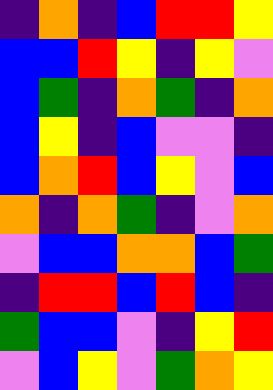[["indigo", "orange", "indigo", "blue", "red", "red", "yellow"], ["blue", "blue", "red", "yellow", "indigo", "yellow", "violet"], ["blue", "green", "indigo", "orange", "green", "indigo", "orange"], ["blue", "yellow", "indigo", "blue", "violet", "violet", "indigo"], ["blue", "orange", "red", "blue", "yellow", "violet", "blue"], ["orange", "indigo", "orange", "green", "indigo", "violet", "orange"], ["violet", "blue", "blue", "orange", "orange", "blue", "green"], ["indigo", "red", "red", "blue", "red", "blue", "indigo"], ["green", "blue", "blue", "violet", "indigo", "yellow", "red"], ["violet", "blue", "yellow", "violet", "green", "orange", "yellow"]]